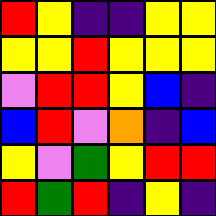[["red", "yellow", "indigo", "indigo", "yellow", "yellow"], ["yellow", "yellow", "red", "yellow", "yellow", "yellow"], ["violet", "red", "red", "yellow", "blue", "indigo"], ["blue", "red", "violet", "orange", "indigo", "blue"], ["yellow", "violet", "green", "yellow", "red", "red"], ["red", "green", "red", "indigo", "yellow", "indigo"]]